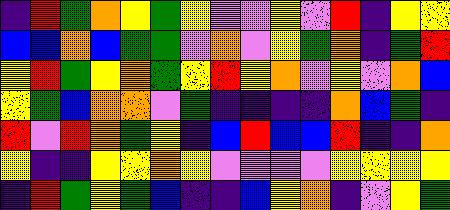[["indigo", "red", "green", "orange", "yellow", "green", "yellow", "violet", "violet", "yellow", "violet", "red", "indigo", "yellow", "yellow"], ["blue", "blue", "orange", "blue", "green", "green", "violet", "orange", "violet", "yellow", "green", "orange", "indigo", "green", "red"], ["yellow", "red", "green", "yellow", "orange", "green", "yellow", "red", "yellow", "orange", "violet", "yellow", "violet", "orange", "blue"], ["yellow", "green", "blue", "orange", "orange", "violet", "green", "indigo", "indigo", "indigo", "indigo", "orange", "blue", "green", "indigo"], ["red", "violet", "red", "orange", "green", "yellow", "indigo", "blue", "red", "blue", "blue", "red", "indigo", "indigo", "orange"], ["yellow", "indigo", "indigo", "yellow", "yellow", "orange", "yellow", "violet", "violet", "violet", "violet", "yellow", "yellow", "yellow", "yellow"], ["indigo", "red", "green", "yellow", "green", "blue", "indigo", "indigo", "blue", "yellow", "orange", "indigo", "violet", "yellow", "green"]]